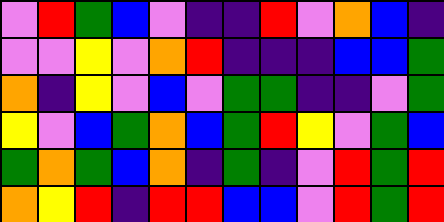[["violet", "red", "green", "blue", "violet", "indigo", "indigo", "red", "violet", "orange", "blue", "indigo"], ["violet", "violet", "yellow", "violet", "orange", "red", "indigo", "indigo", "indigo", "blue", "blue", "green"], ["orange", "indigo", "yellow", "violet", "blue", "violet", "green", "green", "indigo", "indigo", "violet", "green"], ["yellow", "violet", "blue", "green", "orange", "blue", "green", "red", "yellow", "violet", "green", "blue"], ["green", "orange", "green", "blue", "orange", "indigo", "green", "indigo", "violet", "red", "green", "red"], ["orange", "yellow", "red", "indigo", "red", "red", "blue", "blue", "violet", "red", "green", "red"]]